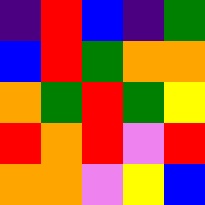[["indigo", "red", "blue", "indigo", "green"], ["blue", "red", "green", "orange", "orange"], ["orange", "green", "red", "green", "yellow"], ["red", "orange", "red", "violet", "red"], ["orange", "orange", "violet", "yellow", "blue"]]